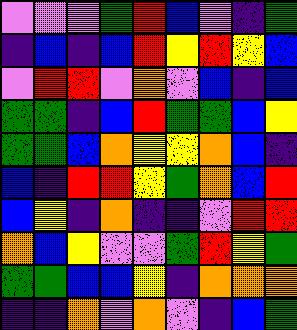[["violet", "violet", "violet", "green", "red", "blue", "violet", "indigo", "green"], ["indigo", "blue", "indigo", "blue", "red", "yellow", "red", "yellow", "blue"], ["violet", "red", "red", "violet", "orange", "violet", "blue", "indigo", "blue"], ["green", "green", "indigo", "blue", "red", "green", "green", "blue", "yellow"], ["green", "green", "blue", "orange", "yellow", "yellow", "orange", "blue", "indigo"], ["blue", "indigo", "red", "red", "yellow", "green", "orange", "blue", "red"], ["blue", "yellow", "indigo", "orange", "indigo", "indigo", "violet", "red", "red"], ["orange", "blue", "yellow", "violet", "violet", "green", "red", "yellow", "green"], ["green", "green", "blue", "blue", "yellow", "indigo", "orange", "orange", "orange"], ["indigo", "indigo", "orange", "violet", "orange", "violet", "indigo", "blue", "green"]]